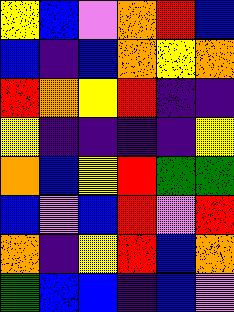[["yellow", "blue", "violet", "orange", "red", "blue"], ["blue", "indigo", "blue", "orange", "yellow", "orange"], ["red", "orange", "yellow", "red", "indigo", "indigo"], ["yellow", "indigo", "indigo", "indigo", "indigo", "yellow"], ["orange", "blue", "yellow", "red", "green", "green"], ["blue", "violet", "blue", "red", "violet", "red"], ["orange", "indigo", "yellow", "red", "blue", "orange"], ["green", "blue", "blue", "indigo", "blue", "violet"]]